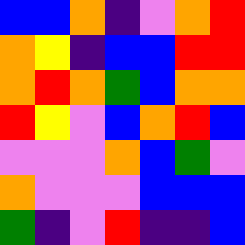[["blue", "blue", "orange", "indigo", "violet", "orange", "red"], ["orange", "yellow", "indigo", "blue", "blue", "red", "red"], ["orange", "red", "orange", "green", "blue", "orange", "orange"], ["red", "yellow", "violet", "blue", "orange", "red", "blue"], ["violet", "violet", "violet", "orange", "blue", "green", "violet"], ["orange", "violet", "violet", "violet", "blue", "blue", "blue"], ["green", "indigo", "violet", "red", "indigo", "indigo", "blue"]]